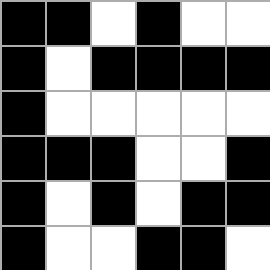[["black", "black", "white", "black", "white", "white"], ["black", "white", "black", "black", "black", "black"], ["black", "white", "white", "white", "white", "white"], ["black", "black", "black", "white", "white", "black"], ["black", "white", "black", "white", "black", "black"], ["black", "white", "white", "black", "black", "white"]]